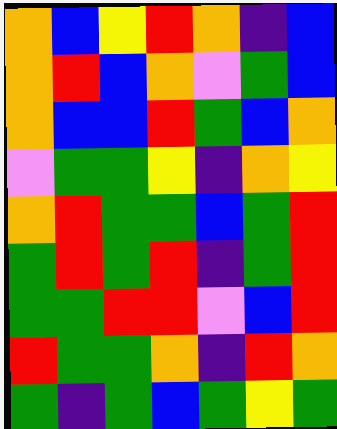[["orange", "blue", "yellow", "red", "orange", "indigo", "blue"], ["orange", "red", "blue", "orange", "violet", "green", "blue"], ["orange", "blue", "blue", "red", "green", "blue", "orange"], ["violet", "green", "green", "yellow", "indigo", "orange", "yellow"], ["orange", "red", "green", "green", "blue", "green", "red"], ["green", "red", "green", "red", "indigo", "green", "red"], ["green", "green", "red", "red", "violet", "blue", "red"], ["red", "green", "green", "orange", "indigo", "red", "orange"], ["green", "indigo", "green", "blue", "green", "yellow", "green"]]